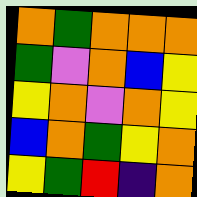[["orange", "green", "orange", "orange", "orange"], ["green", "violet", "orange", "blue", "yellow"], ["yellow", "orange", "violet", "orange", "yellow"], ["blue", "orange", "green", "yellow", "orange"], ["yellow", "green", "red", "indigo", "orange"]]